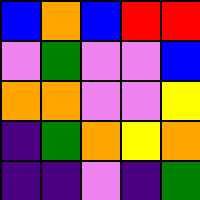[["blue", "orange", "blue", "red", "red"], ["violet", "green", "violet", "violet", "blue"], ["orange", "orange", "violet", "violet", "yellow"], ["indigo", "green", "orange", "yellow", "orange"], ["indigo", "indigo", "violet", "indigo", "green"]]